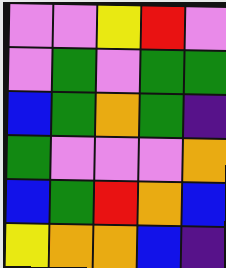[["violet", "violet", "yellow", "red", "violet"], ["violet", "green", "violet", "green", "green"], ["blue", "green", "orange", "green", "indigo"], ["green", "violet", "violet", "violet", "orange"], ["blue", "green", "red", "orange", "blue"], ["yellow", "orange", "orange", "blue", "indigo"]]